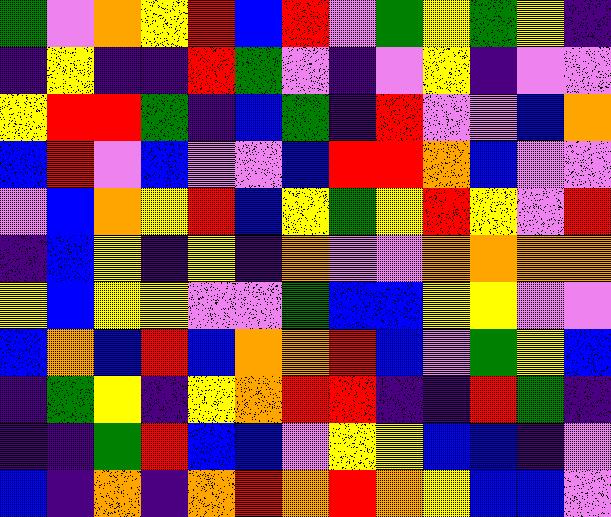[["green", "violet", "orange", "yellow", "red", "blue", "red", "violet", "green", "yellow", "green", "yellow", "indigo"], ["indigo", "yellow", "indigo", "indigo", "red", "green", "violet", "indigo", "violet", "yellow", "indigo", "violet", "violet"], ["yellow", "red", "red", "green", "indigo", "blue", "green", "indigo", "red", "violet", "violet", "blue", "orange"], ["blue", "red", "violet", "blue", "violet", "violet", "blue", "red", "red", "orange", "blue", "violet", "violet"], ["violet", "blue", "orange", "yellow", "red", "blue", "yellow", "green", "yellow", "red", "yellow", "violet", "red"], ["indigo", "blue", "yellow", "indigo", "yellow", "indigo", "orange", "violet", "violet", "orange", "orange", "orange", "orange"], ["yellow", "blue", "yellow", "yellow", "violet", "violet", "green", "blue", "blue", "yellow", "yellow", "violet", "violet"], ["blue", "orange", "blue", "red", "blue", "orange", "orange", "red", "blue", "violet", "green", "yellow", "blue"], ["indigo", "green", "yellow", "indigo", "yellow", "orange", "red", "red", "indigo", "indigo", "red", "green", "indigo"], ["indigo", "indigo", "green", "red", "blue", "blue", "violet", "yellow", "yellow", "blue", "blue", "indigo", "violet"], ["blue", "indigo", "orange", "indigo", "orange", "red", "orange", "red", "orange", "yellow", "blue", "blue", "violet"]]